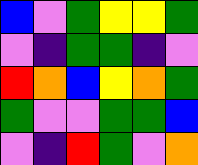[["blue", "violet", "green", "yellow", "yellow", "green"], ["violet", "indigo", "green", "green", "indigo", "violet"], ["red", "orange", "blue", "yellow", "orange", "green"], ["green", "violet", "violet", "green", "green", "blue"], ["violet", "indigo", "red", "green", "violet", "orange"]]